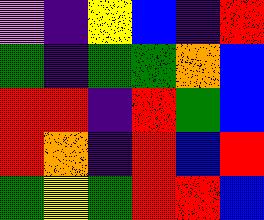[["violet", "indigo", "yellow", "blue", "indigo", "red"], ["green", "indigo", "green", "green", "orange", "blue"], ["red", "red", "indigo", "red", "green", "blue"], ["red", "orange", "indigo", "red", "blue", "red"], ["green", "yellow", "green", "red", "red", "blue"]]